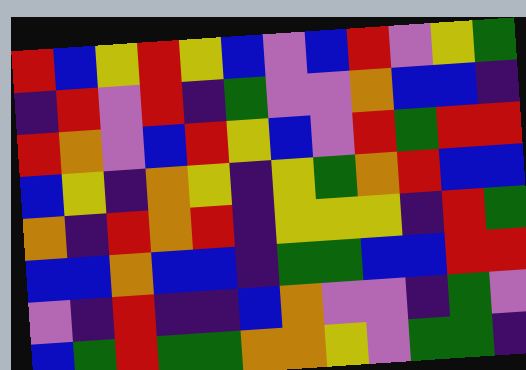[["red", "blue", "yellow", "red", "yellow", "blue", "violet", "blue", "red", "violet", "yellow", "green"], ["indigo", "red", "violet", "red", "indigo", "green", "violet", "violet", "orange", "blue", "blue", "indigo"], ["red", "orange", "violet", "blue", "red", "yellow", "blue", "violet", "red", "green", "red", "red"], ["blue", "yellow", "indigo", "orange", "yellow", "indigo", "yellow", "green", "orange", "red", "blue", "blue"], ["orange", "indigo", "red", "orange", "red", "indigo", "yellow", "yellow", "yellow", "indigo", "red", "green"], ["blue", "blue", "orange", "blue", "blue", "indigo", "green", "green", "blue", "blue", "red", "red"], ["violet", "indigo", "red", "indigo", "indigo", "blue", "orange", "violet", "violet", "indigo", "green", "violet"], ["blue", "green", "red", "green", "green", "orange", "orange", "yellow", "violet", "green", "green", "indigo"]]